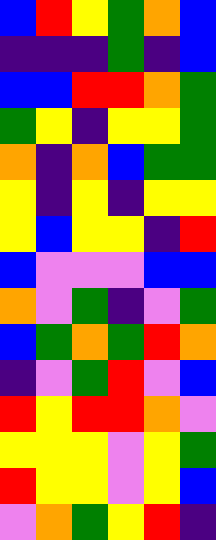[["blue", "red", "yellow", "green", "orange", "blue"], ["indigo", "indigo", "indigo", "green", "indigo", "blue"], ["blue", "blue", "red", "red", "orange", "green"], ["green", "yellow", "indigo", "yellow", "yellow", "green"], ["orange", "indigo", "orange", "blue", "green", "green"], ["yellow", "indigo", "yellow", "indigo", "yellow", "yellow"], ["yellow", "blue", "yellow", "yellow", "indigo", "red"], ["blue", "violet", "violet", "violet", "blue", "blue"], ["orange", "violet", "green", "indigo", "violet", "green"], ["blue", "green", "orange", "green", "red", "orange"], ["indigo", "violet", "green", "red", "violet", "blue"], ["red", "yellow", "red", "red", "orange", "violet"], ["yellow", "yellow", "yellow", "violet", "yellow", "green"], ["red", "yellow", "yellow", "violet", "yellow", "blue"], ["violet", "orange", "green", "yellow", "red", "indigo"]]